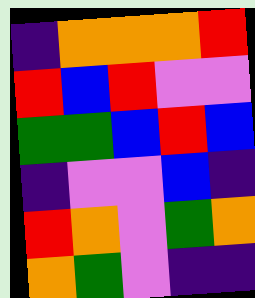[["indigo", "orange", "orange", "orange", "red"], ["red", "blue", "red", "violet", "violet"], ["green", "green", "blue", "red", "blue"], ["indigo", "violet", "violet", "blue", "indigo"], ["red", "orange", "violet", "green", "orange"], ["orange", "green", "violet", "indigo", "indigo"]]